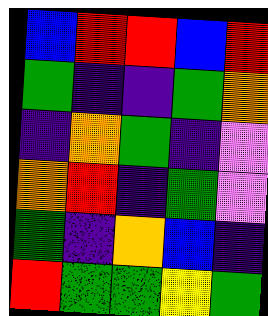[["blue", "red", "red", "blue", "red"], ["green", "indigo", "indigo", "green", "orange"], ["indigo", "orange", "green", "indigo", "violet"], ["orange", "red", "indigo", "green", "violet"], ["green", "indigo", "orange", "blue", "indigo"], ["red", "green", "green", "yellow", "green"]]